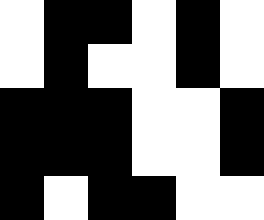[["white", "black", "black", "white", "black", "white"], ["white", "black", "white", "white", "black", "white"], ["black", "black", "black", "white", "white", "black"], ["black", "black", "black", "white", "white", "black"], ["black", "white", "black", "black", "white", "white"]]